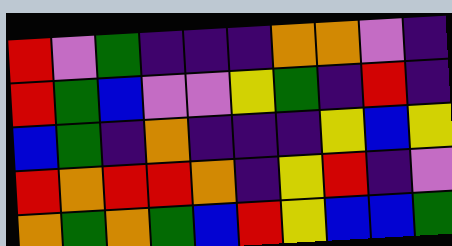[["red", "violet", "green", "indigo", "indigo", "indigo", "orange", "orange", "violet", "indigo"], ["red", "green", "blue", "violet", "violet", "yellow", "green", "indigo", "red", "indigo"], ["blue", "green", "indigo", "orange", "indigo", "indigo", "indigo", "yellow", "blue", "yellow"], ["red", "orange", "red", "red", "orange", "indigo", "yellow", "red", "indigo", "violet"], ["orange", "green", "orange", "green", "blue", "red", "yellow", "blue", "blue", "green"]]